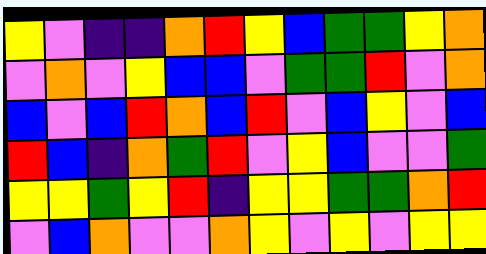[["yellow", "violet", "indigo", "indigo", "orange", "red", "yellow", "blue", "green", "green", "yellow", "orange"], ["violet", "orange", "violet", "yellow", "blue", "blue", "violet", "green", "green", "red", "violet", "orange"], ["blue", "violet", "blue", "red", "orange", "blue", "red", "violet", "blue", "yellow", "violet", "blue"], ["red", "blue", "indigo", "orange", "green", "red", "violet", "yellow", "blue", "violet", "violet", "green"], ["yellow", "yellow", "green", "yellow", "red", "indigo", "yellow", "yellow", "green", "green", "orange", "red"], ["violet", "blue", "orange", "violet", "violet", "orange", "yellow", "violet", "yellow", "violet", "yellow", "yellow"]]